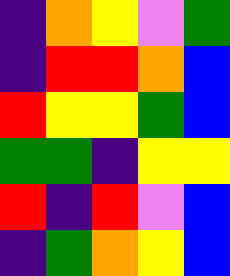[["indigo", "orange", "yellow", "violet", "green"], ["indigo", "red", "red", "orange", "blue"], ["red", "yellow", "yellow", "green", "blue"], ["green", "green", "indigo", "yellow", "yellow"], ["red", "indigo", "red", "violet", "blue"], ["indigo", "green", "orange", "yellow", "blue"]]